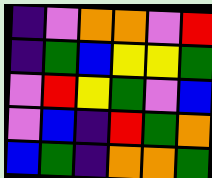[["indigo", "violet", "orange", "orange", "violet", "red"], ["indigo", "green", "blue", "yellow", "yellow", "green"], ["violet", "red", "yellow", "green", "violet", "blue"], ["violet", "blue", "indigo", "red", "green", "orange"], ["blue", "green", "indigo", "orange", "orange", "green"]]